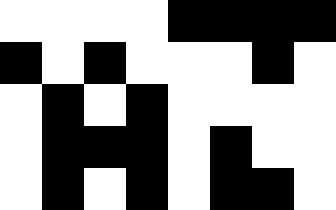[["white", "white", "white", "white", "black", "black", "black", "black"], ["black", "white", "black", "white", "white", "white", "black", "white"], ["white", "black", "white", "black", "white", "white", "white", "white"], ["white", "black", "black", "black", "white", "black", "white", "white"], ["white", "black", "white", "black", "white", "black", "black", "white"]]